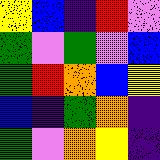[["yellow", "blue", "indigo", "red", "violet"], ["green", "violet", "green", "violet", "blue"], ["green", "red", "orange", "blue", "yellow"], ["blue", "indigo", "green", "orange", "indigo"], ["green", "violet", "orange", "yellow", "indigo"]]